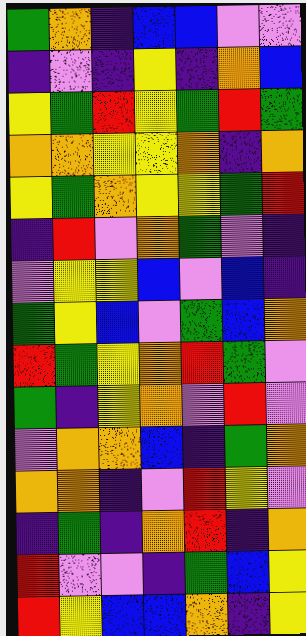[["green", "orange", "indigo", "blue", "blue", "violet", "violet"], ["indigo", "violet", "indigo", "yellow", "indigo", "orange", "blue"], ["yellow", "green", "red", "yellow", "green", "red", "green"], ["orange", "orange", "yellow", "yellow", "orange", "indigo", "orange"], ["yellow", "green", "orange", "yellow", "yellow", "green", "red"], ["indigo", "red", "violet", "orange", "green", "violet", "indigo"], ["violet", "yellow", "yellow", "blue", "violet", "blue", "indigo"], ["green", "yellow", "blue", "violet", "green", "blue", "orange"], ["red", "green", "yellow", "orange", "red", "green", "violet"], ["green", "indigo", "yellow", "orange", "violet", "red", "violet"], ["violet", "orange", "orange", "blue", "indigo", "green", "orange"], ["orange", "orange", "indigo", "violet", "red", "yellow", "violet"], ["indigo", "green", "indigo", "orange", "red", "indigo", "orange"], ["red", "violet", "violet", "indigo", "green", "blue", "yellow"], ["red", "yellow", "blue", "blue", "orange", "indigo", "yellow"]]